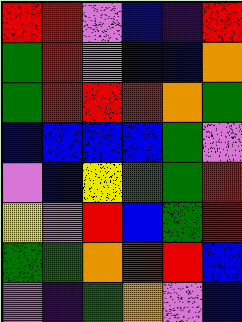[["red", "red", "violet", "blue", "indigo", "red"], ["green", "red", "violet", "blue", "blue", "orange"], ["green", "red", "red", "red", "orange", "green"], ["blue", "blue", "blue", "blue", "green", "violet"], ["violet", "blue", "yellow", "green", "green", "red"], ["yellow", "violet", "red", "blue", "green", "red"], ["green", "green", "orange", "red", "red", "blue"], ["violet", "indigo", "green", "orange", "violet", "blue"]]